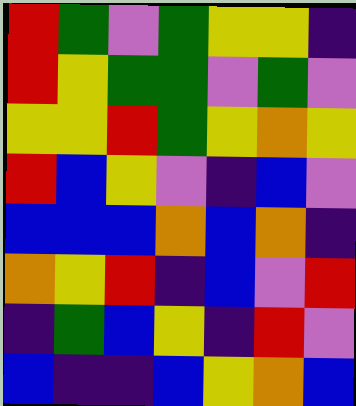[["red", "green", "violet", "green", "yellow", "yellow", "indigo"], ["red", "yellow", "green", "green", "violet", "green", "violet"], ["yellow", "yellow", "red", "green", "yellow", "orange", "yellow"], ["red", "blue", "yellow", "violet", "indigo", "blue", "violet"], ["blue", "blue", "blue", "orange", "blue", "orange", "indigo"], ["orange", "yellow", "red", "indigo", "blue", "violet", "red"], ["indigo", "green", "blue", "yellow", "indigo", "red", "violet"], ["blue", "indigo", "indigo", "blue", "yellow", "orange", "blue"]]